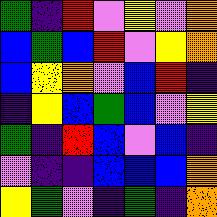[["green", "indigo", "red", "violet", "yellow", "violet", "orange"], ["blue", "green", "blue", "red", "violet", "yellow", "orange"], ["blue", "yellow", "orange", "violet", "blue", "red", "indigo"], ["indigo", "yellow", "blue", "green", "blue", "violet", "yellow"], ["green", "indigo", "red", "blue", "violet", "blue", "indigo"], ["violet", "indigo", "indigo", "blue", "blue", "blue", "orange"], ["yellow", "green", "violet", "indigo", "green", "indigo", "orange"]]